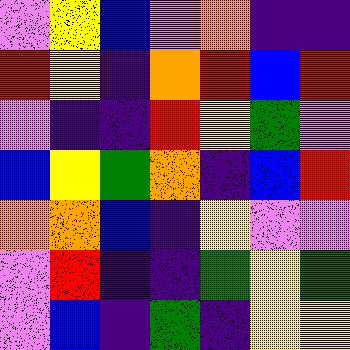[["violet", "yellow", "blue", "violet", "orange", "indigo", "indigo"], ["red", "yellow", "indigo", "orange", "red", "blue", "red"], ["violet", "indigo", "indigo", "red", "yellow", "green", "violet"], ["blue", "yellow", "green", "orange", "indigo", "blue", "red"], ["orange", "orange", "blue", "indigo", "yellow", "violet", "violet"], ["violet", "red", "indigo", "indigo", "green", "yellow", "green"], ["violet", "blue", "indigo", "green", "indigo", "yellow", "yellow"]]